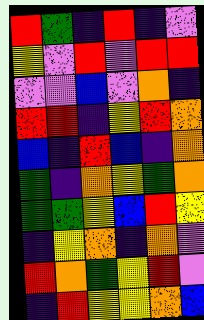[["red", "green", "indigo", "red", "indigo", "violet"], ["yellow", "violet", "red", "violet", "red", "red"], ["violet", "violet", "blue", "violet", "orange", "indigo"], ["red", "red", "indigo", "yellow", "red", "orange"], ["blue", "indigo", "red", "blue", "indigo", "orange"], ["green", "indigo", "orange", "yellow", "green", "orange"], ["green", "green", "yellow", "blue", "red", "yellow"], ["indigo", "yellow", "orange", "indigo", "orange", "violet"], ["red", "orange", "green", "yellow", "red", "violet"], ["indigo", "red", "yellow", "yellow", "orange", "blue"]]